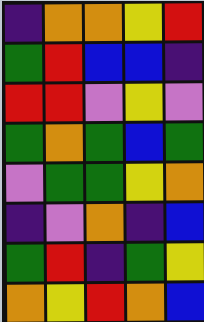[["indigo", "orange", "orange", "yellow", "red"], ["green", "red", "blue", "blue", "indigo"], ["red", "red", "violet", "yellow", "violet"], ["green", "orange", "green", "blue", "green"], ["violet", "green", "green", "yellow", "orange"], ["indigo", "violet", "orange", "indigo", "blue"], ["green", "red", "indigo", "green", "yellow"], ["orange", "yellow", "red", "orange", "blue"]]